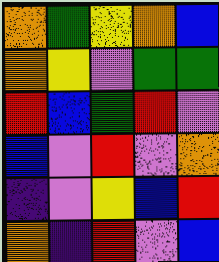[["orange", "green", "yellow", "orange", "blue"], ["orange", "yellow", "violet", "green", "green"], ["red", "blue", "green", "red", "violet"], ["blue", "violet", "red", "violet", "orange"], ["indigo", "violet", "yellow", "blue", "red"], ["orange", "indigo", "red", "violet", "blue"]]